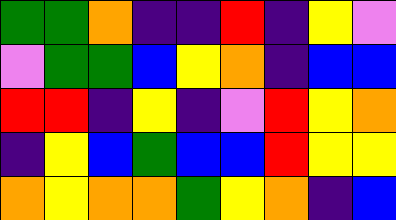[["green", "green", "orange", "indigo", "indigo", "red", "indigo", "yellow", "violet"], ["violet", "green", "green", "blue", "yellow", "orange", "indigo", "blue", "blue"], ["red", "red", "indigo", "yellow", "indigo", "violet", "red", "yellow", "orange"], ["indigo", "yellow", "blue", "green", "blue", "blue", "red", "yellow", "yellow"], ["orange", "yellow", "orange", "orange", "green", "yellow", "orange", "indigo", "blue"]]